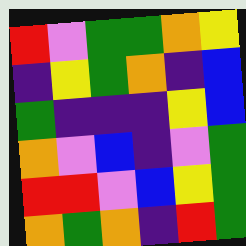[["red", "violet", "green", "green", "orange", "yellow"], ["indigo", "yellow", "green", "orange", "indigo", "blue"], ["green", "indigo", "indigo", "indigo", "yellow", "blue"], ["orange", "violet", "blue", "indigo", "violet", "green"], ["red", "red", "violet", "blue", "yellow", "green"], ["orange", "green", "orange", "indigo", "red", "green"]]